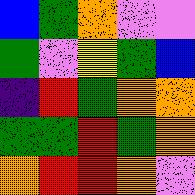[["blue", "green", "orange", "violet", "violet"], ["green", "violet", "yellow", "green", "blue"], ["indigo", "red", "green", "orange", "orange"], ["green", "green", "red", "green", "orange"], ["orange", "red", "red", "orange", "violet"]]